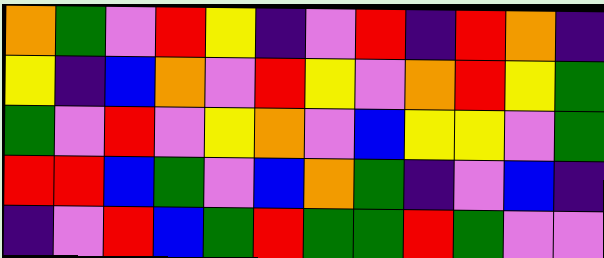[["orange", "green", "violet", "red", "yellow", "indigo", "violet", "red", "indigo", "red", "orange", "indigo"], ["yellow", "indigo", "blue", "orange", "violet", "red", "yellow", "violet", "orange", "red", "yellow", "green"], ["green", "violet", "red", "violet", "yellow", "orange", "violet", "blue", "yellow", "yellow", "violet", "green"], ["red", "red", "blue", "green", "violet", "blue", "orange", "green", "indigo", "violet", "blue", "indigo"], ["indigo", "violet", "red", "blue", "green", "red", "green", "green", "red", "green", "violet", "violet"]]